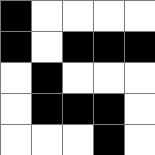[["black", "white", "white", "white", "white"], ["black", "white", "black", "black", "black"], ["white", "black", "white", "white", "white"], ["white", "black", "black", "black", "white"], ["white", "white", "white", "black", "white"]]